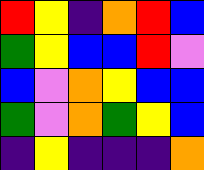[["red", "yellow", "indigo", "orange", "red", "blue"], ["green", "yellow", "blue", "blue", "red", "violet"], ["blue", "violet", "orange", "yellow", "blue", "blue"], ["green", "violet", "orange", "green", "yellow", "blue"], ["indigo", "yellow", "indigo", "indigo", "indigo", "orange"]]